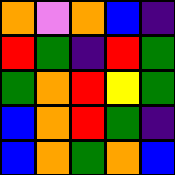[["orange", "violet", "orange", "blue", "indigo"], ["red", "green", "indigo", "red", "green"], ["green", "orange", "red", "yellow", "green"], ["blue", "orange", "red", "green", "indigo"], ["blue", "orange", "green", "orange", "blue"]]